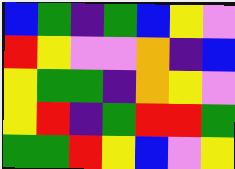[["blue", "green", "indigo", "green", "blue", "yellow", "violet"], ["red", "yellow", "violet", "violet", "orange", "indigo", "blue"], ["yellow", "green", "green", "indigo", "orange", "yellow", "violet"], ["yellow", "red", "indigo", "green", "red", "red", "green"], ["green", "green", "red", "yellow", "blue", "violet", "yellow"]]